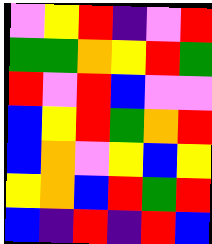[["violet", "yellow", "red", "indigo", "violet", "red"], ["green", "green", "orange", "yellow", "red", "green"], ["red", "violet", "red", "blue", "violet", "violet"], ["blue", "yellow", "red", "green", "orange", "red"], ["blue", "orange", "violet", "yellow", "blue", "yellow"], ["yellow", "orange", "blue", "red", "green", "red"], ["blue", "indigo", "red", "indigo", "red", "blue"]]